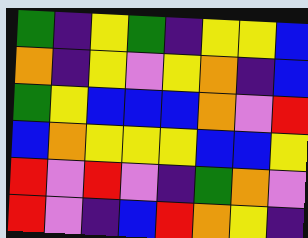[["green", "indigo", "yellow", "green", "indigo", "yellow", "yellow", "blue"], ["orange", "indigo", "yellow", "violet", "yellow", "orange", "indigo", "blue"], ["green", "yellow", "blue", "blue", "blue", "orange", "violet", "red"], ["blue", "orange", "yellow", "yellow", "yellow", "blue", "blue", "yellow"], ["red", "violet", "red", "violet", "indigo", "green", "orange", "violet"], ["red", "violet", "indigo", "blue", "red", "orange", "yellow", "indigo"]]